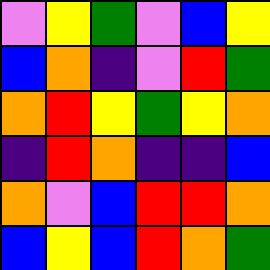[["violet", "yellow", "green", "violet", "blue", "yellow"], ["blue", "orange", "indigo", "violet", "red", "green"], ["orange", "red", "yellow", "green", "yellow", "orange"], ["indigo", "red", "orange", "indigo", "indigo", "blue"], ["orange", "violet", "blue", "red", "red", "orange"], ["blue", "yellow", "blue", "red", "orange", "green"]]